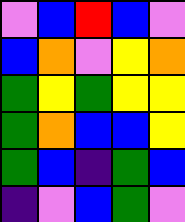[["violet", "blue", "red", "blue", "violet"], ["blue", "orange", "violet", "yellow", "orange"], ["green", "yellow", "green", "yellow", "yellow"], ["green", "orange", "blue", "blue", "yellow"], ["green", "blue", "indigo", "green", "blue"], ["indigo", "violet", "blue", "green", "violet"]]